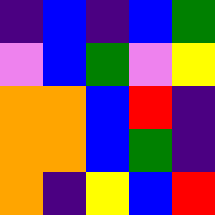[["indigo", "blue", "indigo", "blue", "green"], ["violet", "blue", "green", "violet", "yellow"], ["orange", "orange", "blue", "red", "indigo"], ["orange", "orange", "blue", "green", "indigo"], ["orange", "indigo", "yellow", "blue", "red"]]